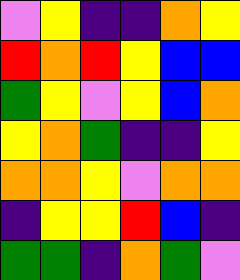[["violet", "yellow", "indigo", "indigo", "orange", "yellow"], ["red", "orange", "red", "yellow", "blue", "blue"], ["green", "yellow", "violet", "yellow", "blue", "orange"], ["yellow", "orange", "green", "indigo", "indigo", "yellow"], ["orange", "orange", "yellow", "violet", "orange", "orange"], ["indigo", "yellow", "yellow", "red", "blue", "indigo"], ["green", "green", "indigo", "orange", "green", "violet"]]